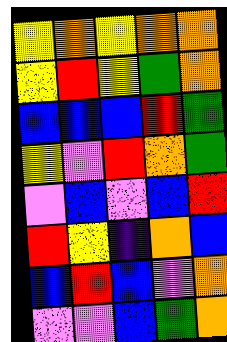[["yellow", "orange", "yellow", "orange", "orange"], ["yellow", "red", "yellow", "green", "orange"], ["blue", "blue", "blue", "red", "green"], ["yellow", "violet", "red", "orange", "green"], ["violet", "blue", "violet", "blue", "red"], ["red", "yellow", "indigo", "orange", "blue"], ["blue", "red", "blue", "violet", "orange"], ["violet", "violet", "blue", "green", "orange"]]